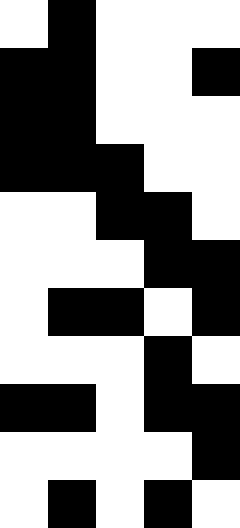[["white", "black", "white", "white", "white"], ["black", "black", "white", "white", "black"], ["black", "black", "white", "white", "white"], ["black", "black", "black", "white", "white"], ["white", "white", "black", "black", "white"], ["white", "white", "white", "black", "black"], ["white", "black", "black", "white", "black"], ["white", "white", "white", "black", "white"], ["black", "black", "white", "black", "black"], ["white", "white", "white", "white", "black"], ["white", "black", "white", "black", "white"]]